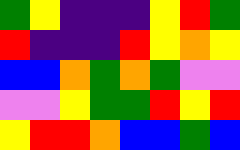[["green", "yellow", "indigo", "indigo", "indigo", "yellow", "red", "green"], ["red", "indigo", "indigo", "indigo", "red", "yellow", "orange", "yellow"], ["blue", "blue", "orange", "green", "orange", "green", "violet", "violet"], ["violet", "violet", "yellow", "green", "green", "red", "yellow", "red"], ["yellow", "red", "red", "orange", "blue", "blue", "green", "blue"]]